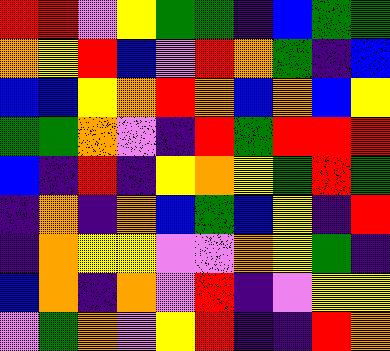[["red", "red", "violet", "yellow", "green", "green", "indigo", "blue", "green", "green"], ["orange", "yellow", "red", "blue", "violet", "red", "orange", "green", "indigo", "blue"], ["blue", "blue", "yellow", "orange", "red", "orange", "blue", "orange", "blue", "yellow"], ["green", "green", "orange", "violet", "indigo", "red", "green", "red", "red", "red"], ["blue", "indigo", "red", "indigo", "yellow", "orange", "yellow", "green", "red", "green"], ["indigo", "orange", "indigo", "orange", "blue", "green", "blue", "yellow", "indigo", "red"], ["indigo", "orange", "yellow", "yellow", "violet", "violet", "orange", "yellow", "green", "indigo"], ["blue", "orange", "indigo", "orange", "violet", "red", "indigo", "violet", "yellow", "yellow"], ["violet", "green", "orange", "violet", "yellow", "red", "indigo", "indigo", "red", "orange"]]